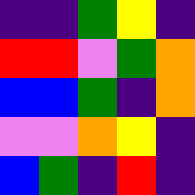[["indigo", "indigo", "green", "yellow", "indigo"], ["red", "red", "violet", "green", "orange"], ["blue", "blue", "green", "indigo", "orange"], ["violet", "violet", "orange", "yellow", "indigo"], ["blue", "green", "indigo", "red", "indigo"]]